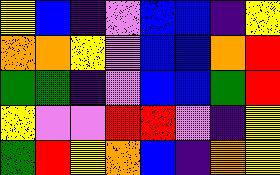[["yellow", "blue", "indigo", "violet", "blue", "blue", "indigo", "yellow"], ["orange", "orange", "yellow", "violet", "blue", "blue", "orange", "red"], ["green", "green", "indigo", "violet", "blue", "blue", "green", "red"], ["yellow", "violet", "violet", "red", "red", "violet", "indigo", "yellow"], ["green", "red", "yellow", "orange", "blue", "indigo", "orange", "yellow"]]